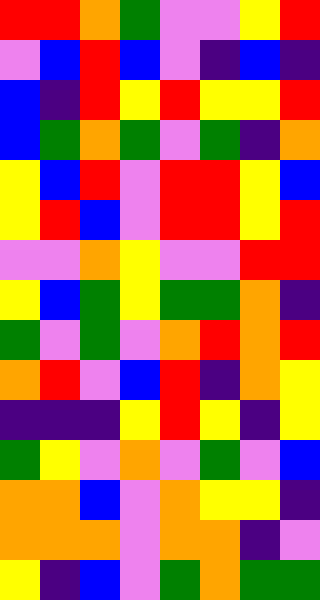[["red", "red", "orange", "green", "violet", "violet", "yellow", "red"], ["violet", "blue", "red", "blue", "violet", "indigo", "blue", "indigo"], ["blue", "indigo", "red", "yellow", "red", "yellow", "yellow", "red"], ["blue", "green", "orange", "green", "violet", "green", "indigo", "orange"], ["yellow", "blue", "red", "violet", "red", "red", "yellow", "blue"], ["yellow", "red", "blue", "violet", "red", "red", "yellow", "red"], ["violet", "violet", "orange", "yellow", "violet", "violet", "red", "red"], ["yellow", "blue", "green", "yellow", "green", "green", "orange", "indigo"], ["green", "violet", "green", "violet", "orange", "red", "orange", "red"], ["orange", "red", "violet", "blue", "red", "indigo", "orange", "yellow"], ["indigo", "indigo", "indigo", "yellow", "red", "yellow", "indigo", "yellow"], ["green", "yellow", "violet", "orange", "violet", "green", "violet", "blue"], ["orange", "orange", "blue", "violet", "orange", "yellow", "yellow", "indigo"], ["orange", "orange", "orange", "violet", "orange", "orange", "indigo", "violet"], ["yellow", "indigo", "blue", "violet", "green", "orange", "green", "green"]]